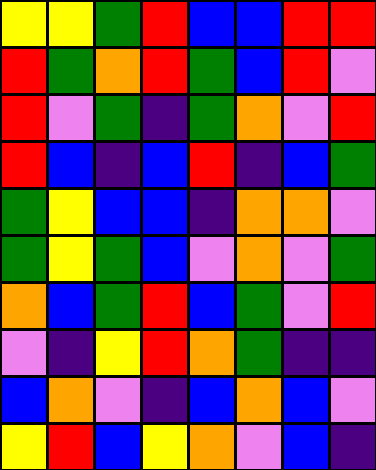[["yellow", "yellow", "green", "red", "blue", "blue", "red", "red"], ["red", "green", "orange", "red", "green", "blue", "red", "violet"], ["red", "violet", "green", "indigo", "green", "orange", "violet", "red"], ["red", "blue", "indigo", "blue", "red", "indigo", "blue", "green"], ["green", "yellow", "blue", "blue", "indigo", "orange", "orange", "violet"], ["green", "yellow", "green", "blue", "violet", "orange", "violet", "green"], ["orange", "blue", "green", "red", "blue", "green", "violet", "red"], ["violet", "indigo", "yellow", "red", "orange", "green", "indigo", "indigo"], ["blue", "orange", "violet", "indigo", "blue", "orange", "blue", "violet"], ["yellow", "red", "blue", "yellow", "orange", "violet", "blue", "indigo"]]